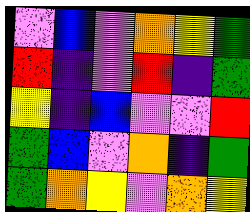[["violet", "blue", "violet", "orange", "yellow", "green"], ["red", "indigo", "violet", "red", "indigo", "green"], ["yellow", "indigo", "blue", "violet", "violet", "red"], ["green", "blue", "violet", "orange", "indigo", "green"], ["green", "orange", "yellow", "violet", "orange", "yellow"]]